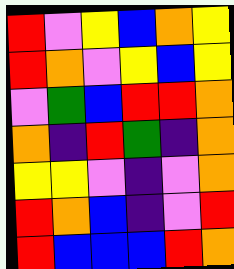[["red", "violet", "yellow", "blue", "orange", "yellow"], ["red", "orange", "violet", "yellow", "blue", "yellow"], ["violet", "green", "blue", "red", "red", "orange"], ["orange", "indigo", "red", "green", "indigo", "orange"], ["yellow", "yellow", "violet", "indigo", "violet", "orange"], ["red", "orange", "blue", "indigo", "violet", "red"], ["red", "blue", "blue", "blue", "red", "orange"]]